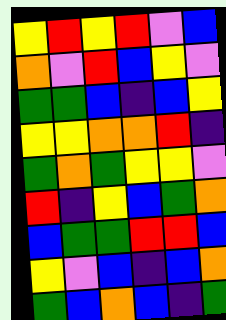[["yellow", "red", "yellow", "red", "violet", "blue"], ["orange", "violet", "red", "blue", "yellow", "violet"], ["green", "green", "blue", "indigo", "blue", "yellow"], ["yellow", "yellow", "orange", "orange", "red", "indigo"], ["green", "orange", "green", "yellow", "yellow", "violet"], ["red", "indigo", "yellow", "blue", "green", "orange"], ["blue", "green", "green", "red", "red", "blue"], ["yellow", "violet", "blue", "indigo", "blue", "orange"], ["green", "blue", "orange", "blue", "indigo", "green"]]